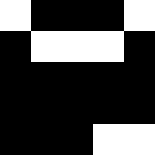[["white", "black", "black", "black", "white"], ["black", "white", "white", "white", "black"], ["black", "black", "black", "black", "black"], ["black", "black", "black", "black", "black"], ["black", "black", "black", "white", "white"]]